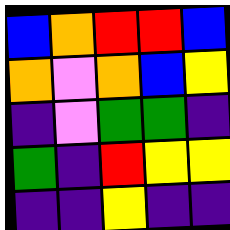[["blue", "orange", "red", "red", "blue"], ["orange", "violet", "orange", "blue", "yellow"], ["indigo", "violet", "green", "green", "indigo"], ["green", "indigo", "red", "yellow", "yellow"], ["indigo", "indigo", "yellow", "indigo", "indigo"]]